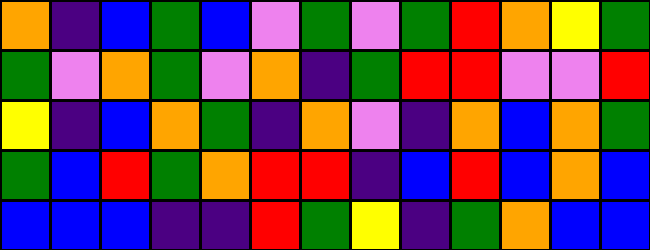[["orange", "indigo", "blue", "green", "blue", "violet", "green", "violet", "green", "red", "orange", "yellow", "green"], ["green", "violet", "orange", "green", "violet", "orange", "indigo", "green", "red", "red", "violet", "violet", "red"], ["yellow", "indigo", "blue", "orange", "green", "indigo", "orange", "violet", "indigo", "orange", "blue", "orange", "green"], ["green", "blue", "red", "green", "orange", "red", "red", "indigo", "blue", "red", "blue", "orange", "blue"], ["blue", "blue", "blue", "indigo", "indigo", "red", "green", "yellow", "indigo", "green", "orange", "blue", "blue"]]